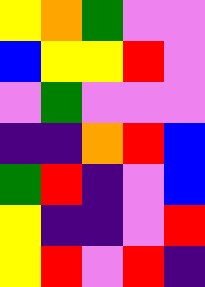[["yellow", "orange", "green", "violet", "violet"], ["blue", "yellow", "yellow", "red", "violet"], ["violet", "green", "violet", "violet", "violet"], ["indigo", "indigo", "orange", "red", "blue"], ["green", "red", "indigo", "violet", "blue"], ["yellow", "indigo", "indigo", "violet", "red"], ["yellow", "red", "violet", "red", "indigo"]]